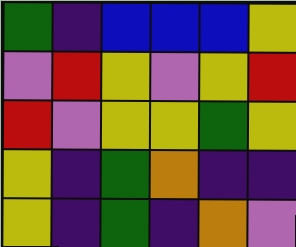[["green", "indigo", "blue", "blue", "blue", "yellow"], ["violet", "red", "yellow", "violet", "yellow", "red"], ["red", "violet", "yellow", "yellow", "green", "yellow"], ["yellow", "indigo", "green", "orange", "indigo", "indigo"], ["yellow", "indigo", "green", "indigo", "orange", "violet"]]